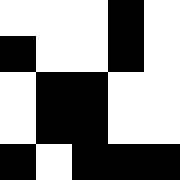[["white", "white", "white", "black", "white"], ["black", "white", "white", "black", "white"], ["white", "black", "black", "white", "white"], ["white", "black", "black", "white", "white"], ["black", "white", "black", "black", "black"]]